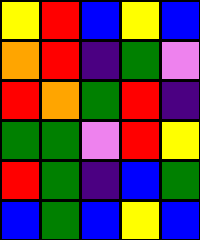[["yellow", "red", "blue", "yellow", "blue"], ["orange", "red", "indigo", "green", "violet"], ["red", "orange", "green", "red", "indigo"], ["green", "green", "violet", "red", "yellow"], ["red", "green", "indigo", "blue", "green"], ["blue", "green", "blue", "yellow", "blue"]]